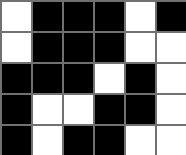[["white", "black", "black", "black", "white", "black"], ["white", "black", "black", "black", "white", "white"], ["black", "black", "black", "white", "black", "white"], ["black", "white", "white", "black", "black", "white"], ["black", "white", "black", "black", "white", "white"]]